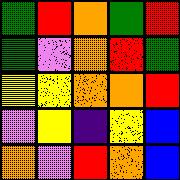[["green", "red", "orange", "green", "red"], ["green", "violet", "orange", "red", "green"], ["yellow", "yellow", "orange", "orange", "red"], ["violet", "yellow", "indigo", "yellow", "blue"], ["orange", "violet", "red", "orange", "blue"]]